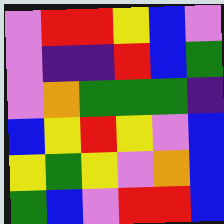[["violet", "red", "red", "yellow", "blue", "violet"], ["violet", "indigo", "indigo", "red", "blue", "green"], ["violet", "orange", "green", "green", "green", "indigo"], ["blue", "yellow", "red", "yellow", "violet", "blue"], ["yellow", "green", "yellow", "violet", "orange", "blue"], ["green", "blue", "violet", "red", "red", "blue"]]